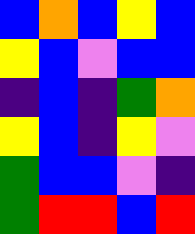[["blue", "orange", "blue", "yellow", "blue"], ["yellow", "blue", "violet", "blue", "blue"], ["indigo", "blue", "indigo", "green", "orange"], ["yellow", "blue", "indigo", "yellow", "violet"], ["green", "blue", "blue", "violet", "indigo"], ["green", "red", "red", "blue", "red"]]